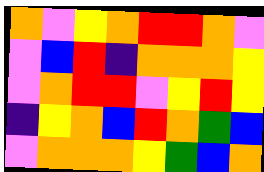[["orange", "violet", "yellow", "orange", "red", "red", "orange", "violet"], ["violet", "blue", "red", "indigo", "orange", "orange", "orange", "yellow"], ["violet", "orange", "red", "red", "violet", "yellow", "red", "yellow"], ["indigo", "yellow", "orange", "blue", "red", "orange", "green", "blue"], ["violet", "orange", "orange", "orange", "yellow", "green", "blue", "orange"]]